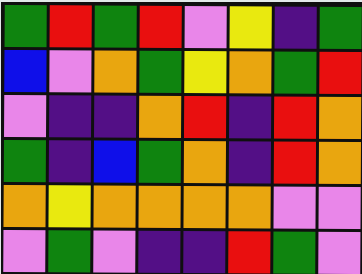[["green", "red", "green", "red", "violet", "yellow", "indigo", "green"], ["blue", "violet", "orange", "green", "yellow", "orange", "green", "red"], ["violet", "indigo", "indigo", "orange", "red", "indigo", "red", "orange"], ["green", "indigo", "blue", "green", "orange", "indigo", "red", "orange"], ["orange", "yellow", "orange", "orange", "orange", "orange", "violet", "violet"], ["violet", "green", "violet", "indigo", "indigo", "red", "green", "violet"]]